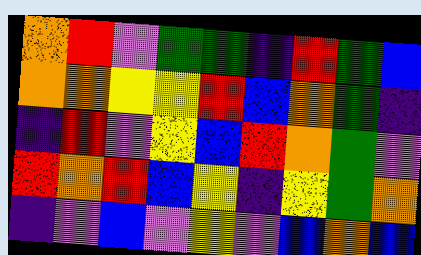[["orange", "red", "violet", "green", "green", "indigo", "red", "green", "blue"], ["orange", "orange", "yellow", "yellow", "red", "blue", "orange", "green", "indigo"], ["indigo", "red", "violet", "yellow", "blue", "red", "orange", "green", "violet"], ["red", "orange", "red", "blue", "yellow", "indigo", "yellow", "green", "orange"], ["indigo", "violet", "blue", "violet", "yellow", "violet", "blue", "orange", "blue"]]